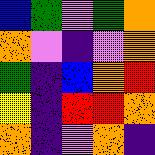[["blue", "green", "violet", "green", "orange"], ["orange", "violet", "indigo", "violet", "orange"], ["green", "indigo", "blue", "orange", "red"], ["yellow", "indigo", "red", "red", "orange"], ["orange", "indigo", "violet", "orange", "indigo"]]